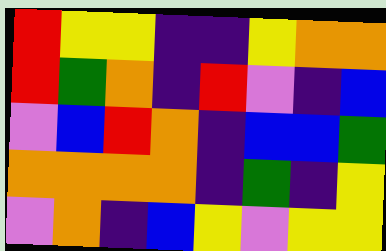[["red", "yellow", "yellow", "indigo", "indigo", "yellow", "orange", "orange"], ["red", "green", "orange", "indigo", "red", "violet", "indigo", "blue"], ["violet", "blue", "red", "orange", "indigo", "blue", "blue", "green"], ["orange", "orange", "orange", "orange", "indigo", "green", "indigo", "yellow"], ["violet", "orange", "indigo", "blue", "yellow", "violet", "yellow", "yellow"]]